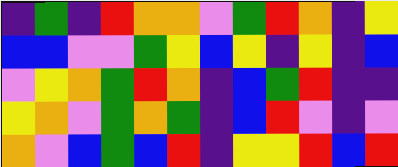[["indigo", "green", "indigo", "red", "orange", "orange", "violet", "green", "red", "orange", "indigo", "yellow"], ["blue", "blue", "violet", "violet", "green", "yellow", "blue", "yellow", "indigo", "yellow", "indigo", "blue"], ["violet", "yellow", "orange", "green", "red", "orange", "indigo", "blue", "green", "red", "indigo", "indigo"], ["yellow", "orange", "violet", "green", "orange", "green", "indigo", "blue", "red", "violet", "indigo", "violet"], ["orange", "violet", "blue", "green", "blue", "red", "indigo", "yellow", "yellow", "red", "blue", "red"]]